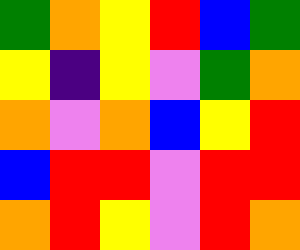[["green", "orange", "yellow", "red", "blue", "green"], ["yellow", "indigo", "yellow", "violet", "green", "orange"], ["orange", "violet", "orange", "blue", "yellow", "red"], ["blue", "red", "red", "violet", "red", "red"], ["orange", "red", "yellow", "violet", "red", "orange"]]